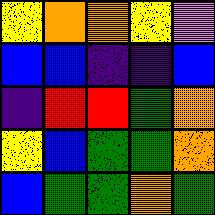[["yellow", "orange", "orange", "yellow", "violet"], ["blue", "blue", "indigo", "indigo", "blue"], ["indigo", "red", "red", "green", "orange"], ["yellow", "blue", "green", "green", "orange"], ["blue", "green", "green", "orange", "green"]]